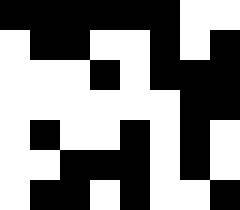[["black", "black", "black", "black", "black", "black", "white", "white"], ["white", "black", "black", "white", "white", "black", "white", "black"], ["white", "white", "white", "black", "white", "black", "black", "black"], ["white", "white", "white", "white", "white", "white", "black", "black"], ["white", "black", "white", "white", "black", "white", "black", "white"], ["white", "white", "black", "black", "black", "white", "black", "white"], ["white", "black", "black", "white", "black", "white", "white", "black"]]